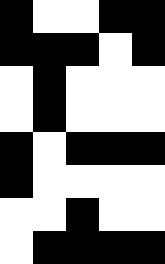[["black", "white", "white", "black", "black"], ["black", "black", "black", "white", "black"], ["white", "black", "white", "white", "white"], ["white", "black", "white", "white", "white"], ["black", "white", "black", "black", "black"], ["black", "white", "white", "white", "white"], ["white", "white", "black", "white", "white"], ["white", "black", "black", "black", "black"]]